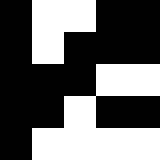[["black", "white", "white", "black", "black"], ["black", "white", "black", "black", "black"], ["black", "black", "black", "white", "white"], ["black", "black", "white", "black", "black"], ["black", "white", "white", "white", "white"]]